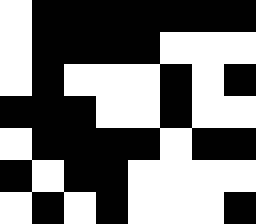[["white", "black", "black", "black", "black", "black", "black", "black"], ["white", "black", "black", "black", "black", "white", "white", "white"], ["white", "black", "white", "white", "white", "black", "white", "black"], ["black", "black", "black", "white", "white", "black", "white", "white"], ["white", "black", "black", "black", "black", "white", "black", "black"], ["black", "white", "black", "black", "white", "white", "white", "white"], ["white", "black", "white", "black", "white", "white", "white", "black"]]